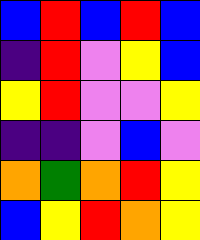[["blue", "red", "blue", "red", "blue"], ["indigo", "red", "violet", "yellow", "blue"], ["yellow", "red", "violet", "violet", "yellow"], ["indigo", "indigo", "violet", "blue", "violet"], ["orange", "green", "orange", "red", "yellow"], ["blue", "yellow", "red", "orange", "yellow"]]